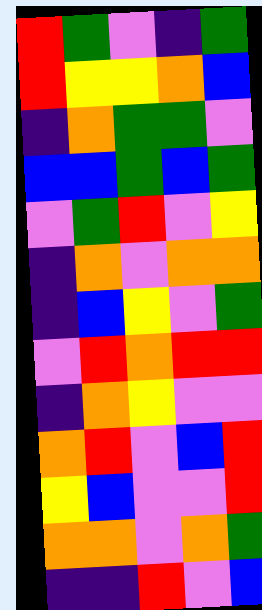[["red", "green", "violet", "indigo", "green"], ["red", "yellow", "yellow", "orange", "blue"], ["indigo", "orange", "green", "green", "violet"], ["blue", "blue", "green", "blue", "green"], ["violet", "green", "red", "violet", "yellow"], ["indigo", "orange", "violet", "orange", "orange"], ["indigo", "blue", "yellow", "violet", "green"], ["violet", "red", "orange", "red", "red"], ["indigo", "orange", "yellow", "violet", "violet"], ["orange", "red", "violet", "blue", "red"], ["yellow", "blue", "violet", "violet", "red"], ["orange", "orange", "violet", "orange", "green"], ["indigo", "indigo", "red", "violet", "blue"]]